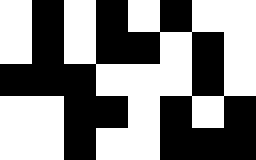[["white", "black", "white", "black", "white", "black", "white", "white"], ["white", "black", "white", "black", "black", "white", "black", "white"], ["black", "black", "black", "white", "white", "white", "black", "white"], ["white", "white", "black", "black", "white", "black", "white", "black"], ["white", "white", "black", "white", "white", "black", "black", "black"]]